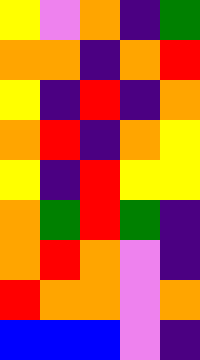[["yellow", "violet", "orange", "indigo", "green"], ["orange", "orange", "indigo", "orange", "red"], ["yellow", "indigo", "red", "indigo", "orange"], ["orange", "red", "indigo", "orange", "yellow"], ["yellow", "indigo", "red", "yellow", "yellow"], ["orange", "green", "red", "green", "indigo"], ["orange", "red", "orange", "violet", "indigo"], ["red", "orange", "orange", "violet", "orange"], ["blue", "blue", "blue", "violet", "indigo"]]